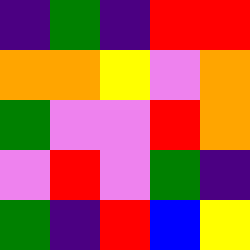[["indigo", "green", "indigo", "red", "red"], ["orange", "orange", "yellow", "violet", "orange"], ["green", "violet", "violet", "red", "orange"], ["violet", "red", "violet", "green", "indigo"], ["green", "indigo", "red", "blue", "yellow"]]